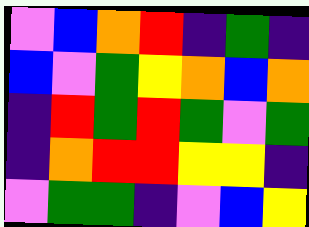[["violet", "blue", "orange", "red", "indigo", "green", "indigo"], ["blue", "violet", "green", "yellow", "orange", "blue", "orange"], ["indigo", "red", "green", "red", "green", "violet", "green"], ["indigo", "orange", "red", "red", "yellow", "yellow", "indigo"], ["violet", "green", "green", "indigo", "violet", "blue", "yellow"]]